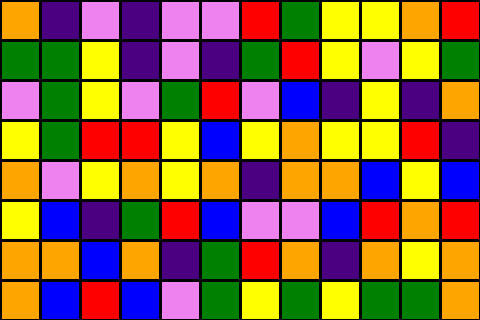[["orange", "indigo", "violet", "indigo", "violet", "violet", "red", "green", "yellow", "yellow", "orange", "red"], ["green", "green", "yellow", "indigo", "violet", "indigo", "green", "red", "yellow", "violet", "yellow", "green"], ["violet", "green", "yellow", "violet", "green", "red", "violet", "blue", "indigo", "yellow", "indigo", "orange"], ["yellow", "green", "red", "red", "yellow", "blue", "yellow", "orange", "yellow", "yellow", "red", "indigo"], ["orange", "violet", "yellow", "orange", "yellow", "orange", "indigo", "orange", "orange", "blue", "yellow", "blue"], ["yellow", "blue", "indigo", "green", "red", "blue", "violet", "violet", "blue", "red", "orange", "red"], ["orange", "orange", "blue", "orange", "indigo", "green", "red", "orange", "indigo", "orange", "yellow", "orange"], ["orange", "blue", "red", "blue", "violet", "green", "yellow", "green", "yellow", "green", "green", "orange"]]